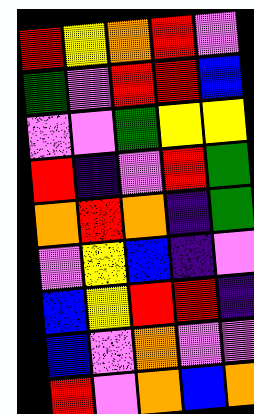[["red", "yellow", "orange", "red", "violet"], ["green", "violet", "red", "red", "blue"], ["violet", "violet", "green", "yellow", "yellow"], ["red", "indigo", "violet", "red", "green"], ["orange", "red", "orange", "indigo", "green"], ["violet", "yellow", "blue", "indigo", "violet"], ["blue", "yellow", "red", "red", "indigo"], ["blue", "violet", "orange", "violet", "violet"], ["red", "violet", "orange", "blue", "orange"]]